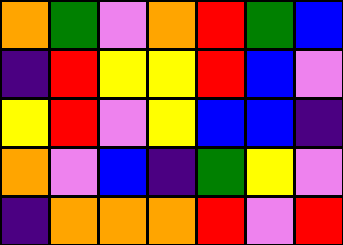[["orange", "green", "violet", "orange", "red", "green", "blue"], ["indigo", "red", "yellow", "yellow", "red", "blue", "violet"], ["yellow", "red", "violet", "yellow", "blue", "blue", "indigo"], ["orange", "violet", "blue", "indigo", "green", "yellow", "violet"], ["indigo", "orange", "orange", "orange", "red", "violet", "red"]]